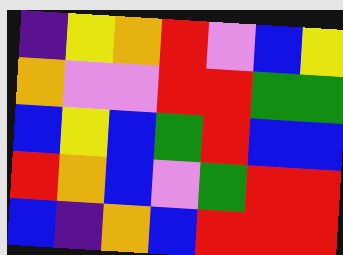[["indigo", "yellow", "orange", "red", "violet", "blue", "yellow"], ["orange", "violet", "violet", "red", "red", "green", "green"], ["blue", "yellow", "blue", "green", "red", "blue", "blue"], ["red", "orange", "blue", "violet", "green", "red", "red"], ["blue", "indigo", "orange", "blue", "red", "red", "red"]]